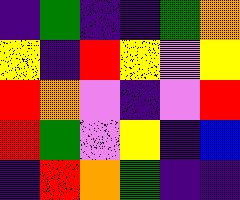[["indigo", "green", "indigo", "indigo", "green", "orange"], ["yellow", "indigo", "red", "yellow", "violet", "yellow"], ["red", "orange", "violet", "indigo", "violet", "red"], ["red", "green", "violet", "yellow", "indigo", "blue"], ["indigo", "red", "orange", "green", "indigo", "indigo"]]